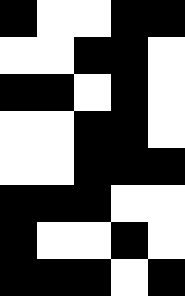[["black", "white", "white", "black", "black"], ["white", "white", "black", "black", "white"], ["black", "black", "white", "black", "white"], ["white", "white", "black", "black", "white"], ["white", "white", "black", "black", "black"], ["black", "black", "black", "white", "white"], ["black", "white", "white", "black", "white"], ["black", "black", "black", "white", "black"]]